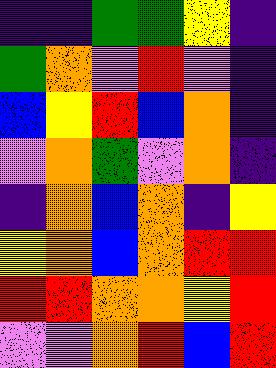[["indigo", "indigo", "green", "green", "yellow", "indigo"], ["green", "orange", "violet", "red", "violet", "indigo"], ["blue", "yellow", "red", "blue", "orange", "indigo"], ["violet", "orange", "green", "violet", "orange", "indigo"], ["indigo", "orange", "blue", "orange", "indigo", "yellow"], ["yellow", "orange", "blue", "orange", "red", "red"], ["red", "red", "orange", "orange", "yellow", "red"], ["violet", "violet", "orange", "red", "blue", "red"]]